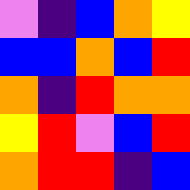[["violet", "indigo", "blue", "orange", "yellow"], ["blue", "blue", "orange", "blue", "red"], ["orange", "indigo", "red", "orange", "orange"], ["yellow", "red", "violet", "blue", "red"], ["orange", "red", "red", "indigo", "blue"]]